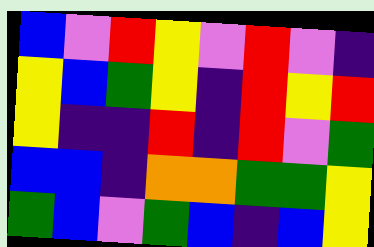[["blue", "violet", "red", "yellow", "violet", "red", "violet", "indigo"], ["yellow", "blue", "green", "yellow", "indigo", "red", "yellow", "red"], ["yellow", "indigo", "indigo", "red", "indigo", "red", "violet", "green"], ["blue", "blue", "indigo", "orange", "orange", "green", "green", "yellow"], ["green", "blue", "violet", "green", "blue", "indigo", "blue", "yellow"]]